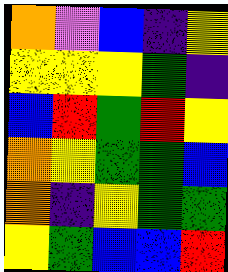[["orange", "violet", "blue", "indigo", "yellow"], ["yellow", "yellow", "yellow", "green", "indigo"], ["blue", "red", "green", "red", "yellow"], ["orange", "yellow", "green", "green", "blue"], ["orange", "indigo", "yellow", "green", "green"], ["yellow", "green", "blue", "blue", "red"]]